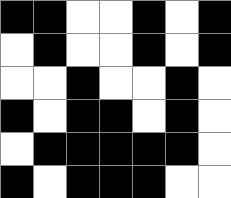[["black", "black", "white", "white", "black", "white", "black"], ["white", "black", "white", "white", "black", "white", "black"], ["white", "white", "black", "white", "white", "black", "white"], ["black", "white", "black", "black", "white", "black", "white"], ["white", "black", "black", "black", "black", "black", "white"], ["black", "white", "black", "black", "black", "white", "white"]]